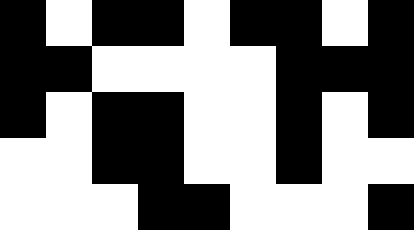[["black", "white", "black", "black", "white", "black", "black", "white", "black"], ["black", "black", "white", "white", "white", "white", "black", "black", "black"], ["black", "white", "black", "black", "white", "white", "black", "white", "black"], ["white", "white", "black", "black", "white", "white", "black", "white", "white"], ["white", "white", "white", "black", "black", "white", "white", "white", "black"]]